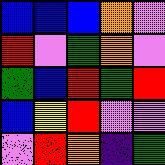[["blue", "blue", "blue", "orange", "violet"], ["red", "violet", "green", "orange", "violet"], ["green", "blue", "red", "green", "red"], ["blue", "yellow", "red", "violet", "violet"], ["violet", "red", "orange", "indigo", "green"]]